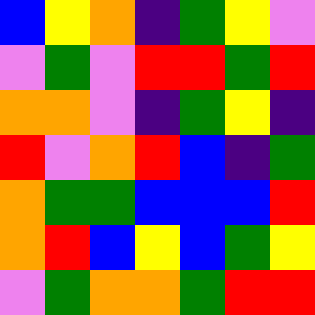[["blue", "yellow", "orange", "indigo", "green", "yellow", "violet"], ["violet", "green", "violet", "red", "red", "green", "red"], ["orange", "orange", "violet", "indigo", "green", "yellow", "indigo"], ["red", "violet", "orange", "red", "blue", "indigo", "green"], ["orange", "green", "green", "blue", "blue", "blue", "red"], ["orange", "red", "blue", "yellow", "blue", "green", "yellow"], ["violet", "green", "orange", "orange", "green", "red", "red"]]